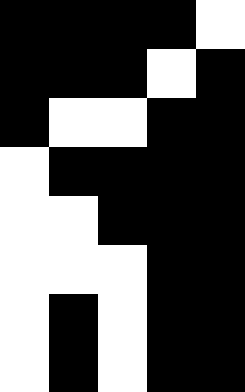[["black", "black", "black", "black", "white"], ["black", "black", "black", "white", "black"], ["black", "white", "white", "black", "black"], ["white", "black", "black", "black", "black"], ["white", "white", "black", "black", "black"], ["white", "white", "white", "black", "black"], ["white", "black", "white", "black", "black"], ["white", "black", "white", "black", "black"]]